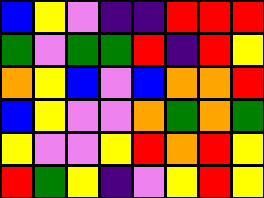[["blue", "yellow", "violet", "indigo", "indigo", "red", "red", "red"], ["green", "violet", "green", "green", "red", "indigo", "red", "yellow"], ["orange", "yellow", "blue", "violet", "blue", "orange", "orange", "red"], ["blue", "yellow", "violet", "violet", "orange", "green", "orange", "green"], ["yellow", "violet", "violet", "yellow", "red", "orange", "red", "yellow"], ["red", "green", "yellow", "indigo", "violet", "yellow", "red", "yellow"]]